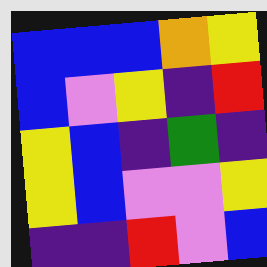[["blue", "blue", "blue", "orange", "yellow"], ["blue", "violet", "yellow", "indigo", "red"], ["yellow", "blue", "indigo", "green", "indigo"], ["yellow", "blue", "violet", "violet", "yellow"], ["indigo", "indigo", "red", "violet", "blue"]]